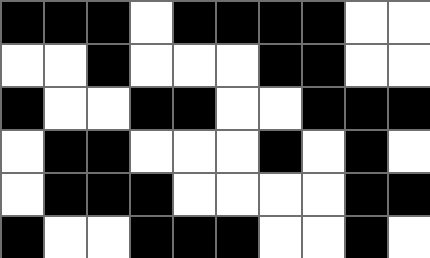[["black", "black", "black", "white", "black", "black", "black", "black", "white", "white"], ["white", "white", "black", "white", "white", "white", "black", "black", "white", "white"], ["black", "white", "white", "black", "black", "white", "white", "black", "black", "black"], ["white", "black", "black", "white", "white", "white", "black", "white", "black", "white"], ["white", "black", "black", "black", "white", "white", "white", "white", "black", "black"], ["black", "white", "white", "black", "black", "black", "white", "white", "black", "white"]]